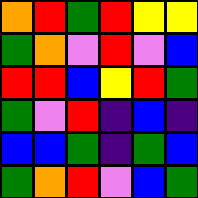[["orange", "red", "green", "red", "yellow", "yellow"], ["green", "orange", "violet", "red", "violet", "blue"], ["red", "red", "blue", "yellow", "red", "green"], ["green", "violet", "red", "indigo", "blue", "indigo"], ["blue", "blue", "green", "indigo", "green", "blue"], ["green", "orange", "red", "violet", "blue", "green"]]